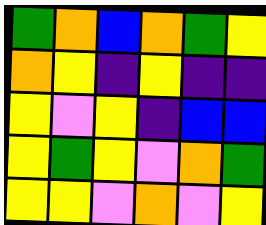[["green", "orange", "blue", "orange", "green", "yellow"], ["orange", "yellow", "indigo", "yellow", "indigo", "indigo"], ["yellow", "violet", "yellow", "indigo", "blue", "blue"], ["yellow", "green", "yellow", "violet", "orange", "green"], ["yellow", "yellow", "violet", "orange", "violet", "yellow"]]